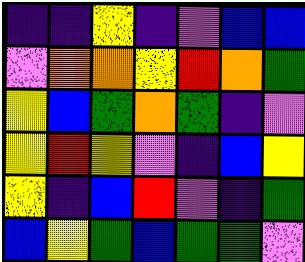[["indigo", "indigo", "yellow", "indigo", "violet", "blue", "blue"], ["violet", "orange", "orange", "yellow", "red", "orange", "green"], ["yellow", "blue", "green", "orange", "green", "indigo", "violet"], ["yellow", "red", "yellow", "violet", "indigo", "blue", "yellow"], ["yellow", "indigo", "blue", "red", "violet", "indigo", "green"], ["blue", "yellow", "green", "blue", "green", "green", "violet"]]